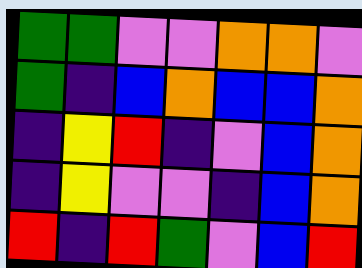[["green", "green", "violet", "violet", "orange", "orange", "violet"], ["green", "indigo", "blue", "orange", "blue", "blue", "orange"], ["indigo", "yellow", "red", "indigo", "violet", "blue", "orange"], ["indigo", "yellow", "violet", "violet", "indigo", "blue", "orange"], ["red", "indigo", "red", "green", "violet", "blue", "red"]]